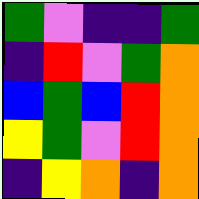[["green", "violet", "indigo", "indigo", "green"], ["indigo", "red", "violet", "green", "orange"], ["blue", "green", "blue", "red", "orange"], ["yellow", "green", "violet", "red", "orange"], ["indigo", "yellow", "orange", "indigo", "orange"]]